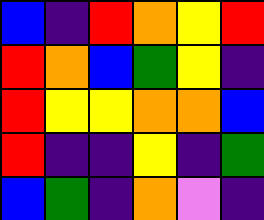[["blue", "indigo", "red", "orange", "yellow", "red"], ["red", "orange", "blue", "green", "yellow", "indigo"], ["red", "yellow", "yellow", "orange", "orange", "blue"], ["red", "indigo", "indigo", "yellow", "indigo", "green"], ["blue", "green", "indigo", "orange", "violet", "indigo"]]